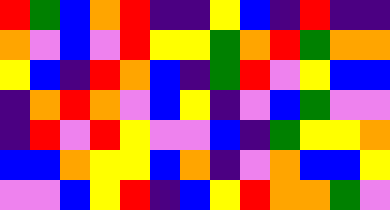[["red", "green", "blue", "orange", "red", "indigo", "indigo", "yellow", "blue", "indigo", "red", "indigo", "indigo"], ["orange", "violet", "blue", "violet", "red", "yellow", "yellow", "green", "orange", "red", "green", "orange", "orange"], ["yellow", "blue", "indigo", "red", "orange", "blue", "indigo", "green", "red", "violet", "yellow", "blue", "blue"], ["indigo", "orange", "red", "orange", "violet", "blue", "yellow", "indigo", "violet", "blue", "green", "violet", "violet"], ["indigo", "red", "violet", "red", "yellow", "violet", "violet", "blue", "indigo", "green", "yellow", "yellow", "orange"], ["blue", "blue", "orange", "yellow", "yellow", "blue", "orange", "indigo", "violet", "orange", "blue", "blue", "yellow"], ["violet", "violet", "blue", "yellow", "red", "indigo", "blue", "yellow", "red", "orange", "orange", "green", "violet"]]